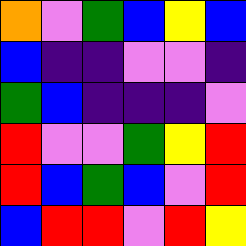[["orange", "violet", "green", "blue", "yellow", "blue"], ["blue", "indigo", "indigo", "violet", "violet", "indigo"], ["green", "blue", "indigo", "indigo", "indigo", "violet"], ["red", "violet", "violet", "green", "yellow", "red"], ["red", "blue", "green", "blue", "violet", "red"], ["blue", "red", "red", "violet", "red", "yellow"]]